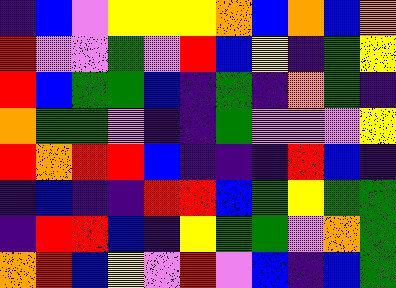[["indigo", "blue", "violet", "yellow", "yellow", "yellow", "orange", "blue", "orange", "blue", "orange"], ["red", "violet", "violet", "green", "violet", "red", "blue", "yellow", "indigo", "green", "yellow"], ["red", "blue", "green", "green", "blue", "indigo", "green", "indigo", "orange", "green", "indigo"], ["orange", "green", "green", "violet", "indigo", "indigo", "green", "violet", "violet", "violet", "yellow"], ["red", "orange", "red", "red", "blue", "indigo", "indigo", "indigo", "red", "blue", "indigo"], ["indigo", "blue", "indigo", "indigo", "red", "red", "blue", "green", "yellow", "green", "green"], ["indigo", "red", "red", "blue", "indigo", "yellow", "green", "green", "violet", "orange", "green"], ["orange", "red", "blue", "yellow", "violet", "red", "violet", "blue", "indigo", "blue", "green"]]